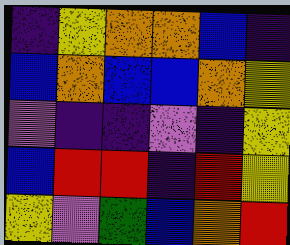[["indigo", "yellow", "orange", "orange", "blue", "indigo"], ["blue", "orange", "blue", "blue", "orange", "yellow"], ["violet", "indigo", "indigo", "violet", "indigo", "yellow"], ["blue", "red", "red", "indigo", "red", "yellow"], ["yellow", "violet", "green", "blue", "orange", "red"]]